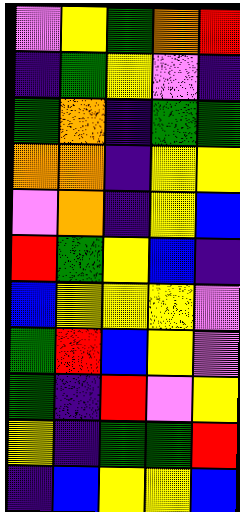[["violet", "yellow", "green", "orange", "red"], ["indigo", "green", "yellow", "violet", "indigo"], ["green", "orange", "indigo", "green", "green"], ["orange", "orange", "indigo", "yellow", "yellow"], ["violet", "orange", "indigo", "yellow", "blue"], ["red", "green", "yellow", "blue", "indigo"], ["blue", "yellow", "yellow", "yellow", "violet"], ["green", "red", "blue", "yellow", "violet"], ["green", "indigo", "red", "violet", "yellow"], ["yellow", "indigo", "green", "green", "red"], ["indigo", "blue", "yellow", "yellow", "blue"]]